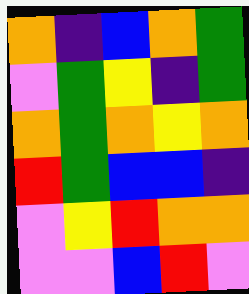[["orange", "indigo", "blue", "orange", "green"], ["violet", "green", "yellow", "indigo", "green"], ["orange", "green", "orange", "yellow", "orange"], ["red", "green", "blue", "blue", "indigo"], ["violet", "yellow", "red", "orange", "orange"], ["violet", "violet", "blue", "red", "violet"]]